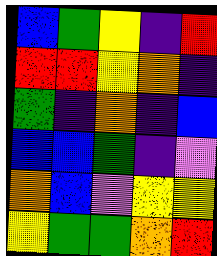[["blue", "green", "yellow", "indigo", "red"], ["red", "red", "yellow", "orange", "indigo"], ["green", "indigo", "orange", "indigo", "blue"], ["blue", "blue", "green", "indigo", "violet"], ["orange", "blue", "violet", "yellow", "yellow"], ["yellow", "green", "green", "orange", "red"]]